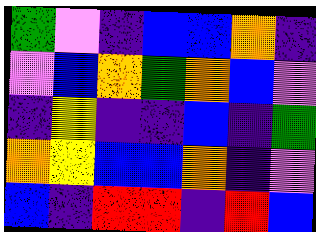[["green", "violet", "indigo", "blue", "blue", "orange", "indigo"], ["violet", "blue", "orange", "green", "orange", "blue", "violet"], ["indigo", "yellow", "indigo", "indigo", "blue", "indigo", "green"], ["orange", "yellow", "blue", "blue", "orange", "indigo", "violet"], ["blue", "indigo", "red", "red", "indigo", "red", "blue"]]